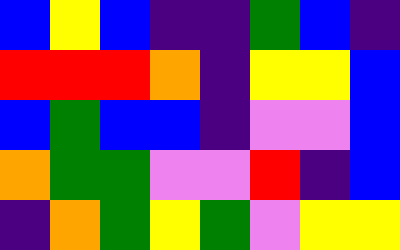[["blue", "yellow", "blue", "indigo", "indigo", "green", "blue", "indigo"], ["red", "red", "red", "orange", "indigo", "yellow", "yellow", "blue"], ["blue", "green", "blue", "blue", "indigo", "violet", "violet", "blue"], ["orange", "green", "green", "violet", "violet", "red", "indigo", "blue"], ["indigo", "orange", "green", "yellow", "green", "violet", "yellow", "yellow"]]